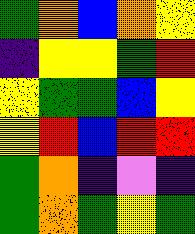[["green", "orange", "blue", "orange", "yellow"], ["indigo", "yellow", "yellow", "green", "red"], ["yellow", "green", "green", "blue", "yellow"], ["yellow", "red", "blue", "red", "red"], ["green", "orange", "indigo", "violet", "indigo"], ["green", "orange", "green", "yellow", "green"]]